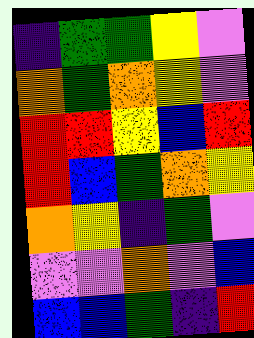[["indigo", "green", "green", "yellow", "violet"], ["orange", "green", "orange", "yellow", "violet"], ["red", "red", "yellow", "blue", "red"], ["red", "blue", "green", "orange", "yellow"], ["orange", "yellow", "indigo", "green", "violet"], ["violet", "violet", "orange", "violet", "blue"], ["blue", "blue", "green", "indigo", "red"]]